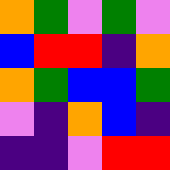[["orange", "green", "violet", "green", "violet"], ["blue", "red", "red", "indigo", "orange"], ["orange", "green", "blue", "blue", "green"], ["violet", "indigo", "orange", "blue", "indigo"], ["indigo", "indigo", "violet", "red", "red"]]